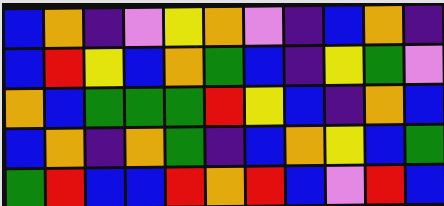[["blue", "orange", "indigo", "violet", "yellow", "orange", "violet", "indigo", "blue", "orange", "indigo"], ["blue", "red", "yellow", "blue", "orange", "green", "blue", "indigo", "yellow", "green", "violet"], ["orange", "blue", "green", "green", "green", "red", "yellow", "blue", "indigo", "orange", "blue"], ["blue", "orange", "indigo", "orange", "green", "indigo", "blue", "orange", "yellow", "blue", "green"], ["green", "red", "blue", "blue", "red", "orange", "red", "blue", "violet", "red", "blue"]]